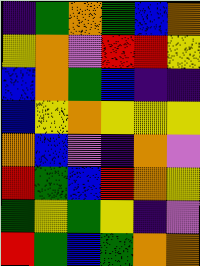[["indigo", "green", "orange", "green", "blue", "orange"], ["yellow", "orange", "violet", "red", "red", "yellow"], ["blue", "orange", "green", "blue", "indigo", "indigo"], ["blue", "yellow", "orange", "yellow", "yellow", "yellow"], ["orange", "blue", "violet", "indigo", "orange", "violet"], ["red", "green", "blue", "red", "orange", "yellow"], ["green", "yellow", "green", "yellow", "indigo", "violet"], ["red", "green", "blue", "green", "orange", "orange"]]